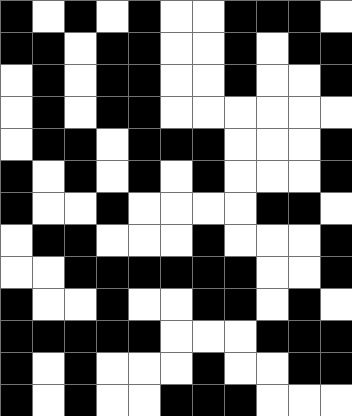[["black", "white", "black", "white", "black", "white", "white", "black", "black", "black", "white"], ["black", "black", "white", "black", "black", "white", "white", "black", "white", "black", "black"], ["white", "black", "white", "black", "black", "white", "white", "black", "white", "white", "black"], ["white", "black", "white", "black", "black", "white", "white", "white", "white", "white", "white"], ["white", "black", "black", "white", "black", "black", "black", "white", "white", "white", "black"], ["black", "white", "black", "white", "black", "white", "black", "white", "white", "white", "black"], ["black", "white", "white", "black", "white", "white", "white", "white", "black", "black", "white"], ["white", "black", "black", "white", "white", "white", "black", "white", "white", "white", "black"], ["white", "white", "black", "black", "black", "black", "black", "black", "white", "white", "black"], ["black", "white", "white", "black", "white", "white", "black", "black", "white", "black", "white"], ["black", "black", "black", "black", "black", "white", "white", "white", "black", "black", "black"], ["black", "white", "black", "white", "white", "white", "black", "white", "white", "black", "black"], ["black", "white", "black", "white", "white", "black", "black", "black", "white", "white", "white"]]